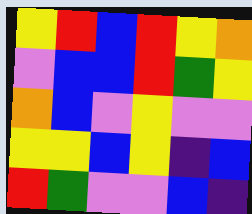[["yellow", "red", "blue", "red", "yellow", "orange"], ["violet", "blue", "blue", "red", "green", "yellow"], ["orange", "blue", "violet", "yellow", "violet", "violet"], ["yellow", "yellow", "blue", "yellow", "indigo", "blue"], ["red", "green", "violet", "violet", "blue", "indigo"]]